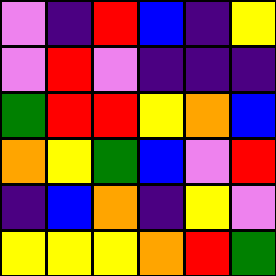[["violet", "indigo", "red", "blue", "indigo", "yellow"], ["violet", "red", "violet", "indigo", "indigo", "indigo"], ["green", "red", "red", "yellow", "orange", "blue"], ["orange", "yellow", "green", "blue", "violet", "red"], ["indigo", "blue", "orange", "indigo", "yellow", "violet"], ["yellow", "yellow", "yellow", "orange", "red", "green"]]